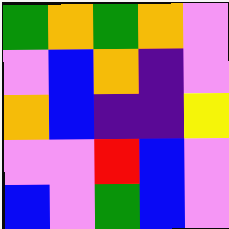[["green", "orange", "green", "orange", "violet"], ["violet", "blue", "orange", "indigo", "violet"], ["orange", "blue", "indigo", "indigo", "yellow"], ["violet", "violet", "red", "blue", "violet"], ["blue", "violet", "green", "blue", "violet"]]